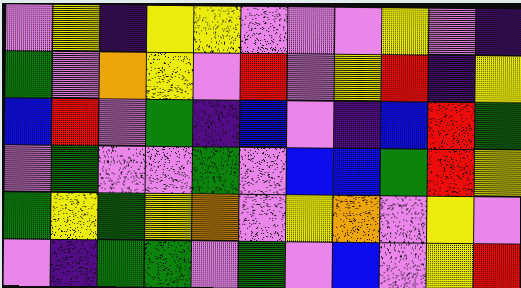[["violet", "yellow", "indigo", "yellow", "yellow", "violet", "violet", "violet", "yellow", "violet", "indigo"], ["green", "violet", "orange", "yellow", "violet", "red", "violet", "yellow", "red", "indigo", "yellow"], ["blue", "red", "violet", "green", "indigo", "blue", "violet", "indigo", "blue", "red", "green"], ["violet", "green", "violet", "violet", "green", "violet", "blue", "blue", "green", "red", "yellow"], ["green", "yellow", "green", "yellow", "orange", "violet", "yellow", "orange", "violet", "yellow", "violet"], ["violet", "indigo", "green", "green", "violet", "green", "violet", "blue", "violet", "yellow", "red"]]